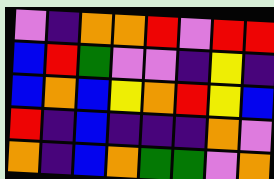[["violet", "indigo", "orange", "orange", "red", "violet", "red", "red"], ["blue", "red", "green", "violet", "violet", "indigo", "yellow", "indigo"], ["blue", "orange", "blue", "yellow", "orange", "red", "yellow", "blue"], ["red", "indigo", "blue", "indigo", "indigo", "indigo", "orange", "violet"], ["orange", "indigo", "blue", "orange", "green", "green", "violet", "orange"]]